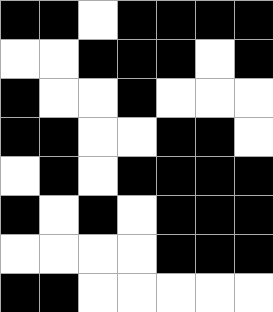[["black", "black", "white", "black", "black", "black", "black"], ["white", "white", "black", "black", "black", "white", "black"], ["black", "white", "white", "black", "white", "white", "white"], ["black", "black", "white", "white", "black", "black", "white"], ["white", "black", "white", "black", "black", "black", "black"], ["black", "white", "black", "white", "black", "black", "black"], ["white", "white", "white", "white", "black", "black", "black"], ["black", "black", "white", "white", "white", "white", "white"]]